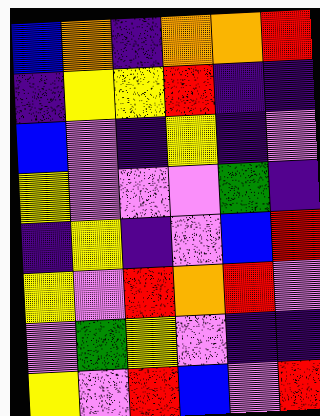[["blue", "orange", "indigo", "orange", "orange", "red"], ["indigo", "yellow", "yellow", "red", "indigo", "indigo"], ["blue", "violet", "indigo", "yellow", "indigo", "violet"], ["yellow", "violet", "violet", "violet", "green", "indigo"], ["indigo", "yellow", "indigo", "violet", "blue", "red"], ["yellow", "violet", "red", "orange", "red", "violet"], ["violet", "green", "yellow", "violet", "indigo", "indigo"], ["yellow", "violet", "red", "blue", "violet", "red"]]